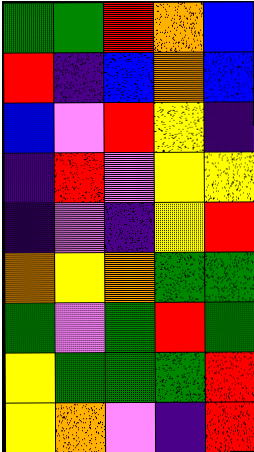[["green", "green", "red", "orange", "blue"], ["red", "indigo", "blue", "orange", "blue"], ["blue", "violet", "red", "yellow", "indigo"], ["indigo", "red", "violet", "yellow", "yellow"], ["indigo", "violet", "indigo", "yellow", "red"], ["orange", "yellow", "orange", "green", "green"], ["green", "violet", "green", "red", "green"], ["yellow", "green", "green", "green", "red"], ["yellow", "orange", "violet", "indigo", "red"]]